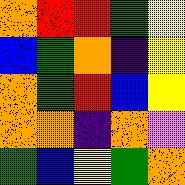[["orange", "red", "red", "green", "yellow"], ["blue", "green", "orange", "indigo", "yellow"], ["orange", "green", "red", "blue", "yellow"], ["orange", "orange", "indigo", "orange", "violet"], ["green", "blue", "yellow", "green", "orange"]]